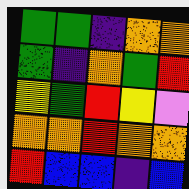[["green", "green", "indigo", "orange", "orange"], ["green", "indigo", "orange", "green", "red"], ["yellow", "green", "red", "yellow", "violet"], ["orange", "orange", "red", "orange", "orange"], ["red", "blue", "blue", "indigo", "blue"]]